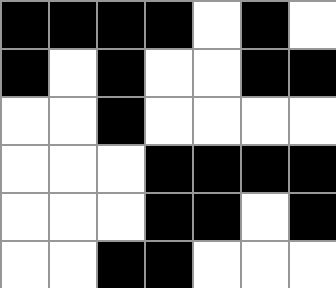[["black", "black", "black", "black", "white", "black", "white"], ["black", "white", "black", "white", "white", "black", "black"], ["white", "white", "black", "white", "white", "white", "white"], ["white", "white", "white", "black", "black", "black", "black"], ["white", "white", "white", "black", "black", "white", "black"], ["white", "white", "black", "black", "white", "white", "white"]]